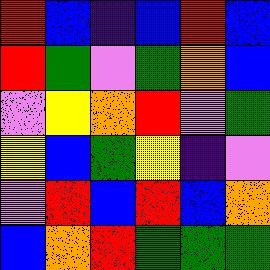[["red", "blue", "indigo", "blue", "red", "blue"], ["red", "green", "violet", "green", "orange", "blue"], ["violet", "yellow", "orange", "red", "violet", "green"], ["yellow", "blue", "green", "yellow", "indigo", "violet"], ["violet", "red", "blue", "red", "blue", "orange"], ["blue", "orange", "red", "green", "green", "green"]]